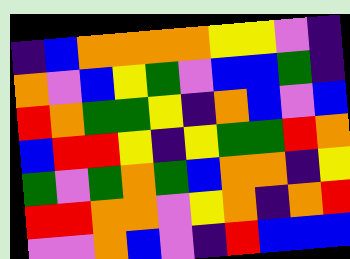[["indigo", "blue", "orange", "orange", "orange", "orange", "yellow", "yellow", "violet", "indigo"], ["orange", "violet", "blue", "yellow", "green", "violet", "blue", "blue", "green", "indigo"], ["red", "orange", "green", "green", "yellow", "indigo", "orange", "blue", "violet", "blue"], ["blue", "red", "red", "yellow", "indigo", "yellow", "green", "green", "red", "orange"], ["green", "violet", "green", "orange", "green", "blue", "orange", "orange", "indigo", "yellow"], ["red", "red", "orange", "orange", "violet", "yellow", "orange", "indigo", "orange", "red"], ["violet", "violet", "orange", "blue", "violet", "indigo", "red", "blue", "blue", "blue"]]